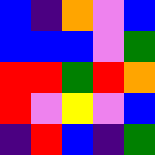[["blue", "indigo", "orange", "violet", "blue"], ["blue", "blue", "blue", "violet", "green"], ["red", "red", "green", "red", "orange"], ["red", "violet", "yellow", "violet", "blue"], ["indigo", "red", "blue", "indigo", "green"]]